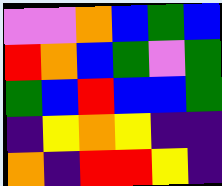[["violet", "violet", "orange", "blue", "green", "blue"], ["red", "orange", "blue", "green", "violet", "green"], ["green", "blue", "red", "blue", "blue", "green"], ["indigo", "yellow", "orange", "yellow", "indigo", "indigo"], ["orange", "indigo", "red", "red", "yellow", "indigo"]]